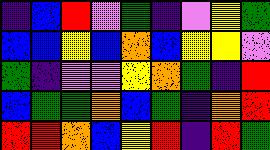[["indigo", "blue", "red", "violet", "green", "indigo", "violet", "yellow", "green"], ["blue", "blue", "yellow", "blue", "orange", "blue", "yellow", "yellow", "violet"], ["green", "indigo", "violet", "violet", "yellow", "orange", "green", "indigo", "red"], ["blue", "green", "green", "orange", "blue", "green", "indigo", "orange", "red"], ["red", "red", "orange", "blue", "yellow", "red", "indigo", "red", "green"]]